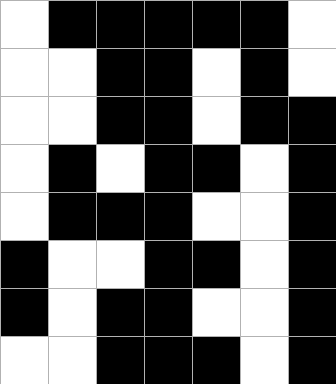[["white", "black", "black", "black", "black", "black", "white"], ["white", "white", "black", "black", "white", "black", "white"], ["white", "white", "black", "black", "white", "black", "black"], ["white", "black", "white", "black", "black", "white", "black"], ["white", "black", "black", "black", "white", "white", "black"], ["black", "white", "white", "black", "black", "white", "black"], ["black", "white", "black", "black", "white", "white", "black"], ["white", "white", "black", "black", "black", "white", "black"]]